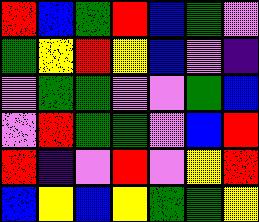[["red", "blue", "green", "red", "blue", "green", "violet"], ["green", "yellow", "red", "yellow", "blue", "violet", "indigo"], ["violet", "green", "green", "violet", "violet", "green", "blue"], ["violet", "red", "green", "green", "violet", "blue", "red"], ["red", "indigo", "violet", "red", "violet", "yellow", "red"], ["blue", "yellow", "blue", "yellow", "green", "green", "yellow"]]